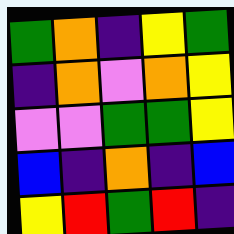[["green", "orange", "indigo", "yellow", "green"], ["indigo", "orange", "violet", "orange", "yellow"], ["violet", "violet", "green", "green", "yellow"], ["blue", "indigo", "orange", "indigo", "blue"], ["yellow", "red", "green", "red", "indigo"]]